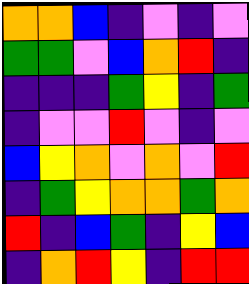[["orange", "orange", "blue", "indigo", "violet", "indigo", "violet"], ["green", "green", "violet", "blue", "orange", "red", "indigo"], ["indigo", "indigo", "indigo", "green", "yellow", "indigo", "green"], ["indigo", "violet", "violet", "red", "violet", "indigo", "violet"], ["blue", "yellow", "orange", "violet", "orange", "violet", "red"], ["indigo", "green", "yellow", "orange", "orange", "green", "orange"], ["red", "indigo", "blue", "green", "indigo", "yellow", "blue"], ["indigo", "orange", "red", "yellow", "indigo", "red", "red"]]